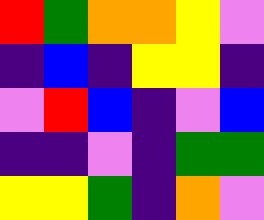[["red", "green", "orange", "orange", "yellow", "violet"], ["indigo", "blue", "indigo", "yellow", "yellow", "indigo"], ["violet", "red", "blue", "indigo", "violet", "blue"], ["indigo", "indigo", "violet", "indigo", "green", "green"], ["yellow", "yellow", "green", "indigo", "orange", "violet"]]